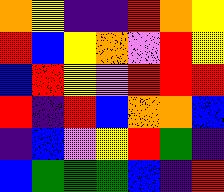[["orange", "yellow", "indigo", "indigo", "red", "orange", "yellow"], ["red", "blue", "yellow", "orange", "violet", "red", "yellow"], ["blue", "red", "yellow", "violet", "red", "red", "red"], ["red", "indigo", "red", "blue", "orange", "orange", "blue"], ["indigo", "blue", "violet", "yellow", "red", "green", "indigo"], ["blue", "green", "green", "green", "blue", "indigo", "red"]]